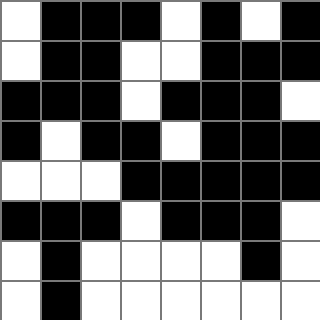[["white", "black", "black", "black", "white", "black", "white", "black"], ["white", "black", "black", "white", "white", "black", "black", "black"], ["black", "black", "black", "white", "black", "black", "black", "white"], ["black", "white", "black", "black", "white", "black", "black", "black"], ["white", "white", "white", "black", "black", "black", "black", "black"], ["black", "black", "black", "white", "black", "black", "black", "white"], ["white", "black", "white", "white", "white", "white", "black", "white"], ["white", "black", "white", "white", "white", "white", "white", "white"]]